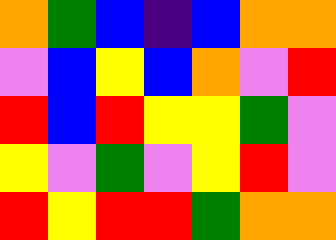[["orange", "green", "blue", "indigo", "blue", "orange", "orange"], ["violet", "blue", "yellow", "blue", "orange", "violet", "red"], ["red", "blue", "red", "yellow", "yellow", "green", "violet"], ["yellow", "violet", "green", "violet", "yellow", "red", "violet"], ["red", "yellow", "red", "red", "green", "orange", "orange"]]